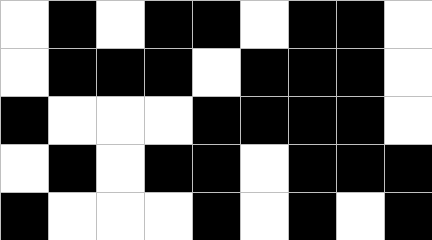[["white", "black", "white", "black", "black", "white", "black", "black", "white"], ["white", "black", "black", "black", "white", "black", "black", "black", "white"], ["black", "white", "white", "white", "black", "black", "black", "black", "white"], ["white", "black", "white", "black", "black", "white", "black", "black", "black"], ["black", "white", "white", "white", "black", "white", "black", "white", "black"]]